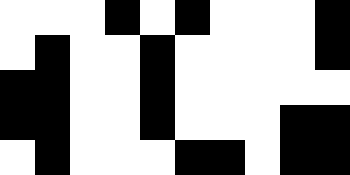[["white", "white", "white", "black", "white", "black", "white", "white", "white", "black"], ["white", "black", "white", "white", "black", "white", "white", "white", "white", "black"], ["black", "black", "white", "white", "black", "white", "white", "white", "white", "white"], ["black", "black", "white", "white", "black", "white", "white", "white", "black", "black"], ["white", "black", "white", "white", "white", "black", "black", "white", "black", "black"]]